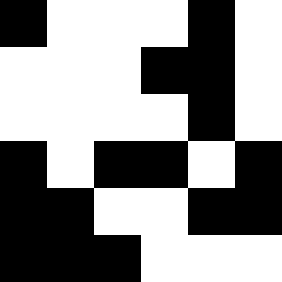[["black", "white", "white", "white", "black", "white"], ["white", "white", "white", "black", "black", "white"], ["white", "white", "white", "white", "black", "white"], ["black", "white", "black", "black", "white", "black"], ["black", "black", "white", "white", "black", "black"], ["black", "black", "black", "white", "white", "white"]]